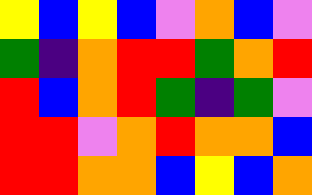[["yellow", "blue", "yellow", "blue", "violet", "orange", "blue", "violet"], ["green", "indigo", "orange", "red", "red", "green", "orange", "red"], ["red", "blue", "orange", "red", "green", "indigo", "green", "violet"], ["red", "red", "violet", "orange", "red", "orange", "orange", "blue"], ["red", "red", "orange", "orange", "blue", "yellow", "blue", "orange"]]